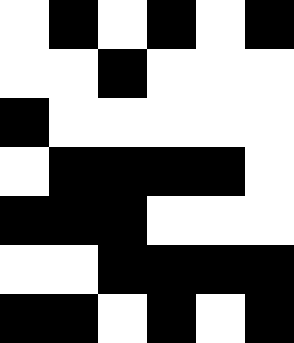[["white", "black", "white", "black", "white", "black"], ["white", "white", "black", "white", "white", "white"], ["black", "white", "white", "white", "white", "white"], ["white", "black", "black", "black", "black", "white"], ["black", "black", "black", "white", "white", "white"], ["white", "white", "black", "black", "black", "black"], ["black", "black", "white", "black", "white", "black"]]